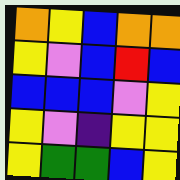[["orange", "yellow", "blue", "orange", "orange"], ["yellow", "violet", "blue", "red", "blue"], ["blue", "blue", "blue", "violet", "yellow"], ["yellow", "violet", "indigo", "yellow", "yellow"], ["yellow", "green", "green", "blue", "yellow"]]